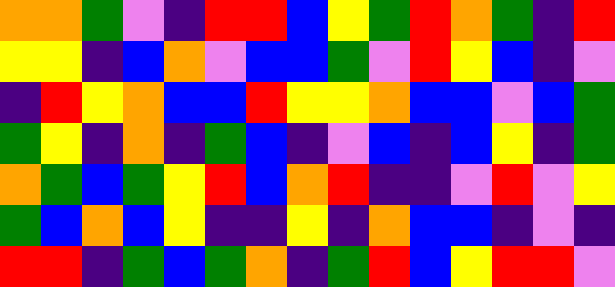[["orange", "orange", "green", "violet", "indigo", "red", "red", "blue", "yellow", "green", "red", "orange", "green", "indigo", "red"], ["yellow", "yellow", "indigo", "blue", "orange", "violet", "blue", "blue", "green", "violet", "red", "yellow", "blue", "indigo", "violet"], ["indigo", "red", "yellow", "orange", "blue", "blue", "red", "yellow", "yellow", "orange", "blue", "blue", "violet", "blue", "green"], ["green", "yellow", "indigo", "orange", "indigo", "green", "blue", "indigo", "violet", "blue", "indigo", "blue", "yellow", "indigo", "green"], ["orange", "green", "blue", "green", "yellow", "red", "blue", "orange", "red", "indigo", "indigo", "violet", "red", "violet", "yellow"], ["green", "blue", "orange", "blue", "yellow", "indigo", "indigo", "yellow", "indigo", "orange", "blue", "blue", "indigo", "violet", "indigo"], ["red", "red", "indigo", "green", "blue", "green", "orange", "indigo", "green", "red", "blue", "yellow", "red", "red", "violet"]]